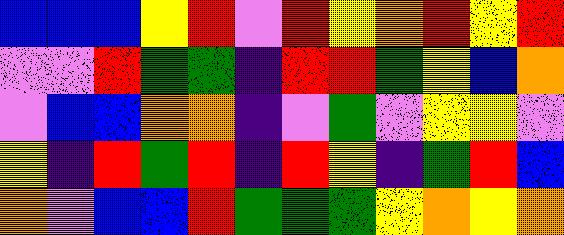[["blue", "blue", "blue", "yellow", "red", "violet", "red", "yellow", "orange", "red", "yellow", "red"], ["violet", "violet", "red", "green", "green", "indigo", "red", "red", "green", "yellow", "blue", "orange"], ["violet", "blue", "blue", "orange", "orange", "indigo", "violet", "green", "violet", "yellow", "yellow", "violet"], ["yellow", "indigo", "red", "green", "red", "indigo", "red", "yellow", "indigo", "green", "red", "blue"], ["orange", "violet", "blue", "blue", "red", "green", "green", "green", "yellow", "orange", "yellow", "orange"]]